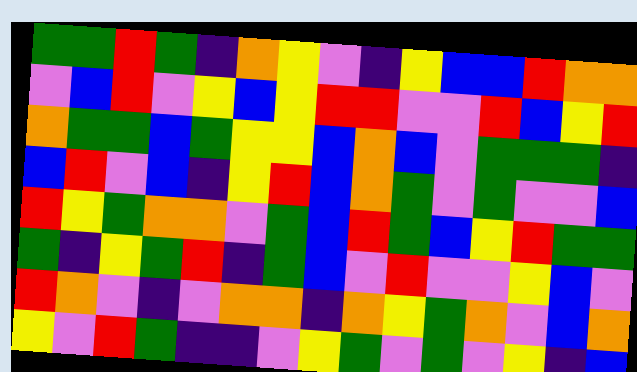[["green", "green", "red", "green", "indigo", "orange", "yellow", "violet", "indigo", "yellow", "blue", "blue", "red", "orange", "orange"], ["violet", "blue", "red", "violet", "yellow", "blue", "yellow", "red", "red", "violet", "violet", "red", "blue", "yellow", "red"], ["orange", "green", "green", "blue", "green", "yellow", "yellow", "blue", "orange", "blue", "violet", "green", "green", "green", "indigo"], ["blue", "red", "violet", "blue", "indigo", "yellow", "red", "blue", "orange", "green", "violet", "green", "violet", "violet", "blue"], ["red", "yellow", "green", "orange", "orange", "violet", "green", "blue", "red", "green", "blue", "yellow", "red", "green", "green"], ["green", "indigo", "yellow", "green", "red", "indigo", "green", "blue", "violet", "red", "violet", "violet", "yellow", "blue", "violet"], ["red", "orange", "violet", "indigo", "violet", "orange", "orange", "indigo", "orange", "yellow", "green", "orange", "violet", "blue", "orange"], ["yellow", "violet", "red", "green", "indigo", "indigo", "violet", "yellow", "green", "violet", "green", "violet", "yellow", "indigo", "blue"]]